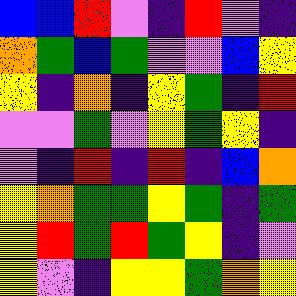[["blue", "blue", "red", "violet", "indigo", "red", "violet", "indigo"], ["orange", "green", "blue", "green", "violet", "violet", "blue", "yellow"], ["yellow", "indigo", "orange", "indigo", "yellow", "green", "indigo", "red"], ["violet", "violet", "green", "violet", "yellow", "green", "yellow", "indigo"], ["violet", "indigo", "red", "indigo", "red", "indigo", "blue", "orange"], ["yellow", "orange", "green", "green", "yellow", "green", "indigo", "green"], ["yellow", "red", "green", "red", "green", "yellow", "indigo", "violet"], ["yellow", "violet", "indigo", "yellow", "yellow", "green", "orange", "yellow"]]